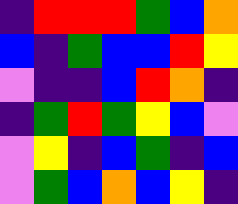[["indigo", "red", "red", "red", "green", "blue", "orange"], ["blue", "indigo", "green", "blue", "blue", "red", "yellow"], ["violet", "indigo", "indigo", "blue", "red", "orange", "indigo"], ["indigo", "green", "red", "green", "yellow", "blue", "violet"], ["violet", "yellow", "indigo", "blue", "green", "indigo", "blue"], ["violet", "green", "blue", "orange", "blue", "yellow", "indigo"]]